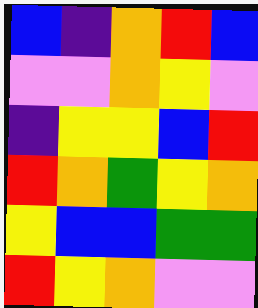[["blue", "indigo", "orange", "red", "blue"], ["violet", "violet", "orange", "yellow", "violet"], ["indigo", "yellow", "yellow", "blue", "red"], ["red", "orange", "green", "yellow", "orange"], ["yellow", "blue", "blue", "green", "green"], ["red", "yellow", "orange", "violet", "violet"]]